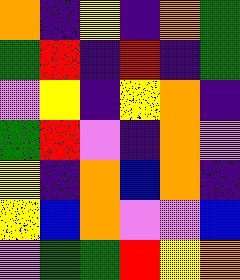[["orange", "indigo", "yellow", "indigo", "orange", "green"], ["green", "red", "indigo", "red", "indigo", "green"], ["violet", "yellow", "indigo", "yellow", "orange", "indigo"], ["green", "red", "violet", "indigo", "orange", "violet"], ["yellow", "indigo", "orange", "blue", "orange", "indigo"], ["yellow", "blue", "orange", "violet", "violet", "blue"], ["violet", "green", "green", "red", "yellow", "orange"]]